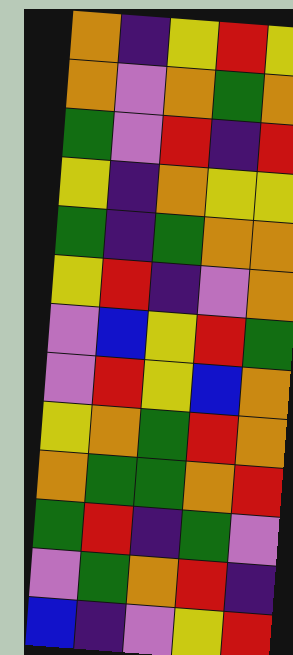[["orange", "indigo", "yellow", "red", "yellow"], ["orange", "violet", "orange", "green", "orange"], ["green", "violet", "red", "indigo", "red"], ["yellow", "indigo", "orange", "yellow", "yellow"], ["green", "indigo", "green", "orange", "orange"], ["yellow", "red", "indigo", "violet", "orange"], ["violet", "blue", "yellow", "red", "green"], ["violet", "red", "yellow", "blue", "orange"], ["yellow", "orange", "green", "red", "orange"], ["orange", "green", "green", "orange", "red"], ["green", "red", "indigo", "green", "violet"], ["violet", "green", "orange", "red", "indigo"], ["blue", "indigo", "violet", "yellow", "red"]]